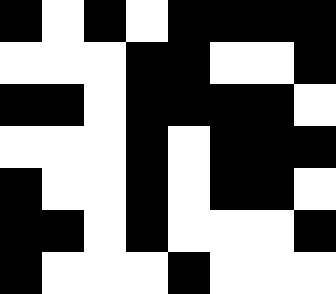[["black", "white", "black", "white", "black", "black", "black", "black"], ["white", "white", "white", "black", "black", "white", "white", "black"], ["black", "black", "white", "black", "black", "black", "black", "white"], ["white", "white", "white", "black", "white", "black", "black", "black"], ["black", "white", "white", "black", "white", "black", "black", "white"], ["black", "black", "white", "black", "white", "white", "white", "black"], ["black", "white", "white", "white", "black", "white", "white", "white"]]